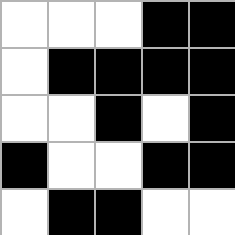[["white", "white", "white", "black", "black"], ["white", "black", "black", "black", "black"], ["white", "white", "black", "white", "black"], ["black", "white", "white", "black", "black"], ["white", "black", "black", "white", "white"]]